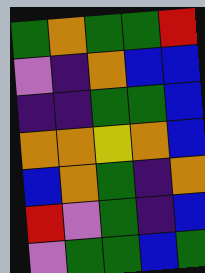[["green", "orange", "green", "green", "red"], ["violet", "indigo", "orange", "blue", "blue"], ["indigo", "indigo", "green", "green", "blue"], ["orange", "orange", "yellow", "orange", "blue"], ["blue", "orange", "green", "indigo", "orange"], ["red", "violet", "green", "indigo", "blue"], ["violet", "green", "green", "blue", "green"]]